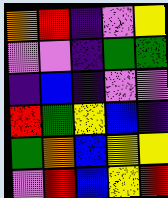[["orange", "red", "indigo", "violet", "yellow"], ["violet", "violet", "indigo", "green", "green"], ["indigo", "blue", "indigo", "violet", "violet"], ["red", "green", "yellow", "blue", "indigo"], ["green", "orange", "blue", "yellow", "yellow"], ["violet", "red", "blue", "yellow", "red"]]